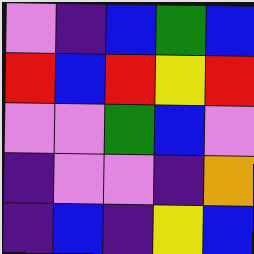[["violet", "indigo", "blue", "green", "blue"], ["red", "blue", "red", "yellow", "red"], ["violet", "violet", "green", "blue", "violet"], ["indigo", "violet", "violet", "indigo", "orange"], ["indigo", "blue", "indigo", "yellow", "blue"]]